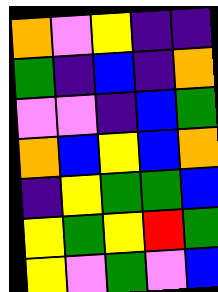[["orange", "violet", "yellow", "indigo", "indigo"], ["green", "indigo", "blue", "indigo", "orange"], ["violet", "violet", "indigo", "blue", "green"], ["orange", "blue", "yellow", "blue", "orange"], ["indigo", "yellow", "green", "green", "blue"], ["yellow", "green", "yellow", "red", "green"], ["yellow", "violet", "green", "violet", "blue"]]